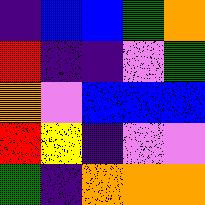[["indigo", "blue", "blue", "green", "orange"], ["red", "indigo", "indigo", "violet", "green"], ["orange", "violet", "blue", "blue", "blue"], ["red", "yellow", "indigo", "violet", "violet"], ["green", "indigo", "orange", "orange", "orange"]]